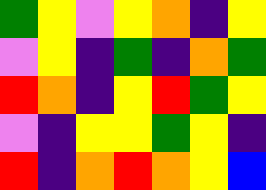[["green", "yellow", "violet", "yellow", "orange", "indigo", "yellow"], ["violet", "yellow", "indigo", "green", "indigo", "orange", "green"], ["red", "orange", "indigo", "yellow", "red", "green", "yellow"], ["violet", "indigo", "yellow", "yellow", "green", "yellow", "indigo"], ["red", "indigo", "orange", "red", "orange", "yellow", "blue"]]